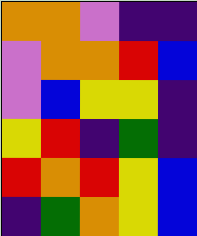[["orange", "orange", "violet", "indigo", "indigo"], ["violet", "orange", "orange", "red", "blue"], ["violet", "blue", "yellow", "yellow", "indigo"], ["yellow", "red", "indigo", "green", "indigo"], ["red", "orange", "red", "yellow", "blue"], ["indigo", "green", "orange", "yellow", "blue"]]